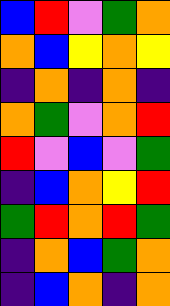[["blue", "red", "violet", "green", "orange"], ["orange", "blue", "yellow", "orange", "yellow"], ["indigo", "orange", "indigo", "orange", "indigo"], ["orange", "green", "violet", "orange", "red"], ["red", "violet", "blue", "violet", "green"], ["indigo", "blue", "orange", "yellow", "red"], ["green", "red", "orange", "red", "green"], ["indigo", "orange", "blue", "green", "orange"], ["indigo", "blue", "orange", "indigo", "orange"]]